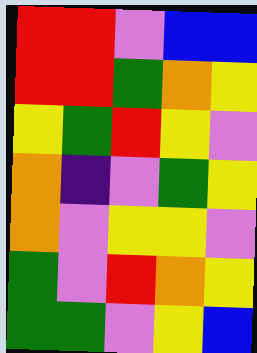[["red", "red", "violet", "blue", "blue"], ["red", "red", "green", "orange", "yellow"], ["yellow", "green", "red", "yellow", "violet"], ["orange", "indigo", "violet", "green", "yellow"], ["orange", "violet", "yellow", "yellow", "violet"], ["green", "violet", "red", "orange", "yellow"], ["green", "green", "violet", "yellow", "blue"]]